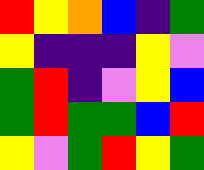[["red", "yellow", "orange", "blue", "indigo", "green"], ["yellow", "indigo", "indigo", "indigo", "yellow", "violet"], ["green", "red", "indigo", "violet", "yellow", "blue"], ["green", "red", "green", "green", "blue", "red"], ["yellow", "violet", "green", "red", "yellow", "green"]]